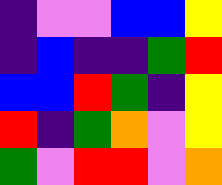[["indigo", "violet", "violet", "blue", "blue", "yellow"], ["indigo", "blue", "indigo", "indigo", "green", "red"], ["blue", "blue", "red", "green", "indigo", "yellow"], ["red", "indigo", "green", "orange", "violet", "yellow"], ["green", "violet", "red", "red", "violet", "orange"]]